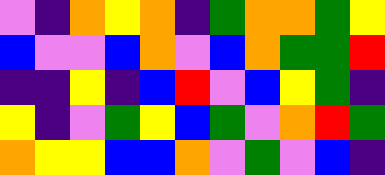[["violet", "indigo", "orange", "yellow", "orange", "indigo", "green", "orange", "orange", "green", "yellow"], ["blue", "violet", "violet", "blue", "orange", "violet", "blue", "orange", "green", "green", "red"], ["indigo", "indigo", "yellow", "indigo", "blue", "red", "violet", "blue", "yellow", "green", "indigo"], ["yellow", "indigo", "violet", "green", "yellow", "blue", "green", "violet", "orange", "red", "green"], ["orange", "yellow", "yellow", "blue", "blue", "orange", "violet", "green", "violet", "blue", "indigo"]]